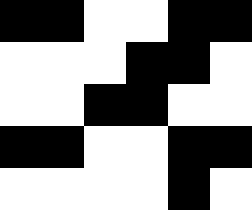[["black", "black", "white", "white", "black", "black"], ["white", "white", "white", "black", "black", "white"], ["white", "white", "black", "black", "white", "white"], ["black", "black", "white", "white", "black", "black"], ["white", "white", "white", "white", "black", "white"]]